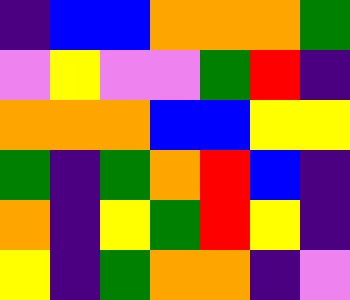[["indigo", "blue", "blue", "orange", "orange", "orange", "green"], ["violet", "yellow", "violet", "violet", "green", "red", "indigo"], ["orange", "orange", "orange", "blue", "blue", "yellow", "yellow"], ["green", "indigo", "green", "orange", "red", "blue", "indigo"], ["orange", "indigo", "yellow", "green", "red", "yellow", "indigo"], ["yellow", "indigo", "green", "orange", "orange", "indigo", "violet"]]